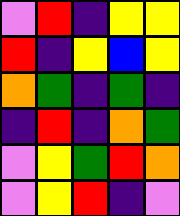[["violet", "red", "indigo", "yellow", "yellow"], ["red", "indigo", "yellow", "blue", "yellow"], ["orange", "green", "indigo", "green", "indigo"], ["indigo", "red", "indigo", "orange", "green"], ["violet", "yellow", "green", "red", "orange"], ["violet", "yellow", "red", "indigo", "violet"]]